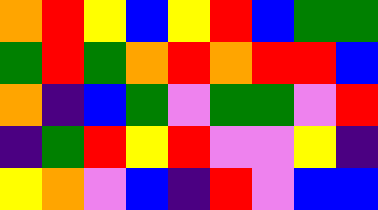[["orange", "red", "yellow", "blue", "yellow", "red", "blue", "green", "green"], ["green", "red", "green", "orange", "red", "orange", "red", "red", "blue"], ["orange", "indigo", "blue", "green", "violet", "green", "green", "violet", "red"], ["indigo", "green", "red", "yellow", "red", "violet", "violet", "yellow", "indigo"], ["yellow", "orange", "violet", "blue", "indigo", "red", "violet", "blue", "blue"]]